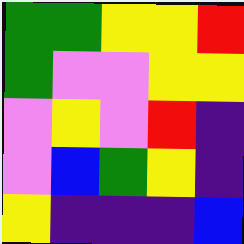[["green", "green", "yellow", "yellow", "red"], ["green", "violet", "violet", "yellow", "yellow"], ["violet", "yellow", "violet", "red", "indigo"], ["violet", "blue", "green", "yellow", "indigo"], ["yellow", "indigo", "indigo", "indigo", "blue"]]